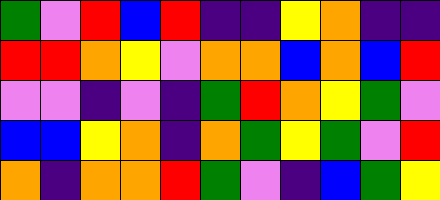[["green", "violet", "red", "blue", "red", "indigo", "indigo", "yellow", "orange", "indigo", "indigo"], ["red", "red", "orange", "yellow", "violet", "orange", "orange", "blue", "orange", "blue", "red"], ["violet", "violet", "indigo", "violet", "indigo", "green", "red", "orange", "yellow", "green", "violet"], ["blue", "blue", "yellow", "orange", "indigo", "orange", "green", "yellow", "green", "violet", "red"], ["orange", "indigo", "orange", "orange", "red", "green", "violet", "indigo", "blue", "green", "yellow"]]